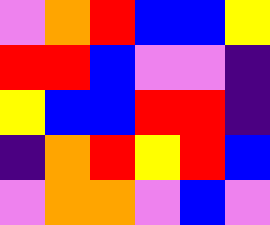[["violet", "orange", "red", "blue", "blue", "yellow"], ["red", "red", "blue", "violet", "violet", "indigo"], ["yellow", "blue", "blue", "red", "red", "indigo"], ["indigo", "orange", "red", "yellow", "red", "blue"], ["violet", "orange", "orange", "violet", "blue", "violet"]]